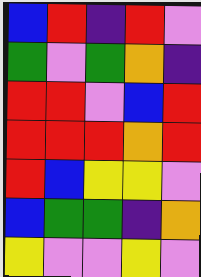[["blue", "red", "indigo", "red", "violet"], ["green", "violet", "green", "orange", "indigo"], ["red", "red", "violet", "blue", "red"], ["red", "red", "red", "orange", "red"], ["red", "blue", "yellow", "yellow", "violet"], ["blue", "green", "green", "indigo", "orange"], ["yellow", "violet", "violet", "yellow", "violet"]]